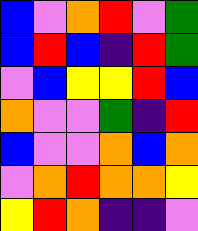[["blue", "violet", "orange", "red", "violet", "green"], ["blue", "red", "blue", "indigo", "red", "green"], ["violet", "blue", "yellow", "yellow", "red", "blue"], ["orange", "violet", "violet", "green", "indigo", "red"], ["blue", "violet", "violet", "orange", "blue", "orange"], ["violet", "orange", "red", "orange", "orange", "yellow"], ["yellow", "red", "orange", "indigo", "indigo", "violet"]]